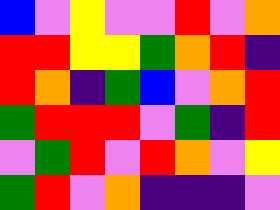[["blue", "violet", "yellow", "violet", "violet", "red", "violet", "orange"], ["red", "red", "yellow", "yellow", "green", "orange", "red", "indigo"], ["red", "orange", "indigo", "green", "blue", "violet", "orange", "red"], ["green", "red", "red", "red", "violet", "green", "indigo", "red"], ["violet", "green", "red", "violet", "red", "orange", "violet", "yellow"], ["green", "red", "violet", "orange", "indigo", "indigo", "indigo", "violet"]]